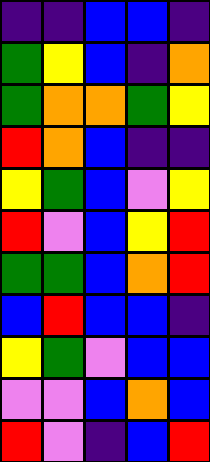[["indigo", "indigo", "blue", "blue", "indigo"], ["green", "yellow", "blue", "indigo", "orange"], ["green", "orange", "orange", "green", "yellow"], ["red", "orange", "blue", "indigo", "indigo"], ["yellow", "green", "blue", "violet", "yellow"], ["red", "violet", "blue", "yellow", "red"], ["green", "green", "blue", "orange", "red"], ["blue", "red", "blue", "blue", "indigo"], ["yellow", "green", "violet", "blue", "blue"], ["violet", "violet", "blue", "orange", "blue"], ["red", "violet", "indigo", "blue", "red"]]